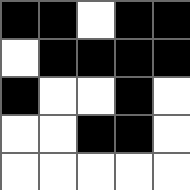[["black", "black", "white", "black", "black"], ["white", "black", "black", "black", "black"], ["black", "white", "white", "black", "white"], ["white", "white", "black", "black", "white"], ["white", "white", "white", "white", "white"]]